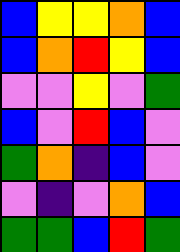[["blue", "yellow", "yellow", "orange", "blue"], ["blue", "orange", "red", "yellow", "blue"], ["violet", "violet", "yellow", "violet", "green"], ["blue", "violet", "red", "blue", "violet"], ["green", "orange", "indigo", "blue", "violet"], ["violet", "indigo", "violet", "orange", "blue"], ["green", "green", "blue", "red", "green"]]